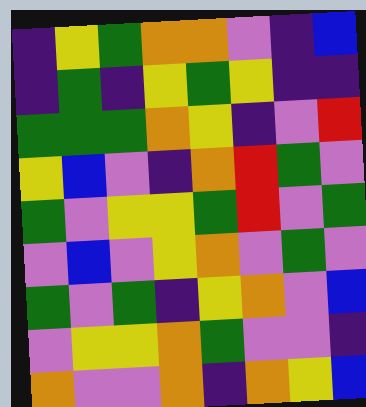[["indigo", "yellow", "green", "orange", "orange", "violet", "indigo", "blue"], ["indigo", "green", "indigo", "yellow", "green", "yellow", "indigo", "indigo"], ["green", "green", "green", "orange", "yellow", "indigo", "violet", "red"], ["yellow", "blue", "violet", "indigo", "orange", "red", "green", "violet"], ["green", "violet", "yellow", "yellow", "green", "red", "violet", "green"], ["violet", "blue", "violet", "yellow", "orange", "violet", "green", "violet"], ["green", "violet", "green", "indigo", "yellow", "orange", "violet", "blue"], ["violet", "yellow", "yellow", "orange", "green", "violet", "violet", "indigo"], ["orange", "violet", "violet", "orange", "indigo", "orange", "yellow", "blue"]]